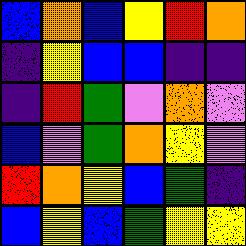[["blue", "orange", "blue", "yellow", "red", "orange"], ["indigo", "yellow", "blue", "blue", "indigo", "indigo"], ["indigo", "red", "green", "violet", "orange", "violet"], ["blue", "violet", "green", "orange", "yellow", "violet"], ["red", "orange", "yellow", "blue", "green", "indigo"], ["blue", "yellow", "blue", "green", "yellow", "yellow"]]